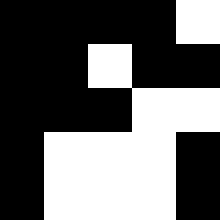[["black", "black", "black", "black", "white"], ["black", "black", "white", "black", "black"], ["black", "black", "black", "white", "white"], ["black", "white", "white", "white", "black"], ["black", "white", "white", "white", "black"]]